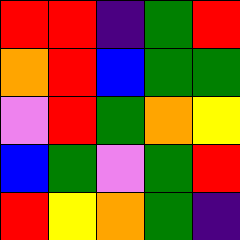[["red", "red", "indigo", "green", "red"], ["orange", "red", "blue", "green", "green"], ["violet", "red", "green", "orange", "yellow"], ["blue", "green", "violet", "green", "red"], ["red", "yellow", "orange", "green", "indigo"]]